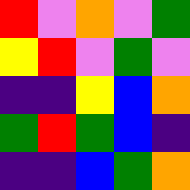[["red", "violet", "orange", "violet", "green"], ["yellow", "red", "violet", "green", "violet"], ["indigo", "indigo", "yellow", "blue", "orange"], ["green", "red", "green", "blue", "indigo"], ["indigo", "indigo", "blue", "green", "orange"]]